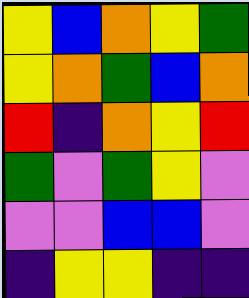[["yellow", "blue", "orange", "yellow", "green"], ["yellow", "orange", "green", "blue", "orange"], ["red", "indigo", "orange", "yellow", "red"], ["green", "violet", "green", "yellow", "violet"], ["violet", "violet", "blue", "blue", "violet"], ["indigo", "yellow", "yellow", "indigo", "indigo"]]